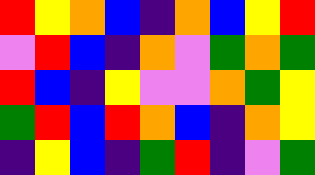[["red", "yellow", "orange", "blue", "indigo", "orange", "blue", "yellow", "red"], ["violet", "red", "blue", "indigo", "orange", "violet", "green", "orange", "green"], ["red", "blue", "indigo", "yellow", "violet", "violet", "orange", "green", "yellow"], ["green", "red", "blue", "red", "orange", "blue", "indigo", "orange", "yellow"], ["indigo", "yellow", "blue", "indigo", "green", "red", "indigo", "violet", "green"]]